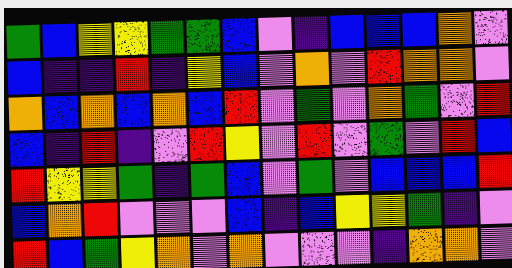[["green", "blue", "yellow", "yellow", "green", "green", "blue", "violet", "indigo", "blue", "blue", "blue", "orange", "violet"], ["blue", "indigo", "indigo", "red", "indigo", "yellow", "blue", "violet", "orange", "violet", "red", "orange", "orange", "violet"], ["orange", "blue", "orange", "blue", "orange", "blue", "red", "violet", "green", "violet", "orange", "green", "violet", "red"], ["blue", "indigo", "red", "indigo", "violet", "red", "yellow", "violet", "red", "violet", "green", "violet", "red", "blue"], ["red", "yellow", "yellow", "green", "indigo", "green", "blue", "violet", "green", "violet", "blue", "blue", "blue", "red"], ["blue", "orange", "red", "violet", "violet", "violet", "blue", "indigo", "blue", "yellow", "yellow", "green", "indigo", "violet"], ["red", "blue", "green", "yellow", "orange", "violet", "orange", "violet", "violet", "violet", "indigo", "orange", "orange", "violet"]]